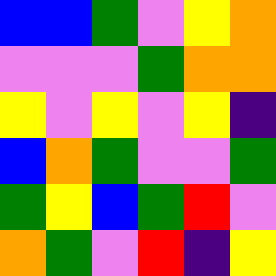[["blue", "blue", "green", "violet", "yellow", "orange"], ["violet", "violet", "violet", "green", "orange", "orange"], ["yellow", "violet", "yellow", "violet", "yellow", "indigo"], ["blue", "orange", "green", "violet", "violet", "green"], ["green", "yellow", "blue", "green", "red", "violet"], ["orange", "green", "violet", "red", "indigo", "yellow"]]